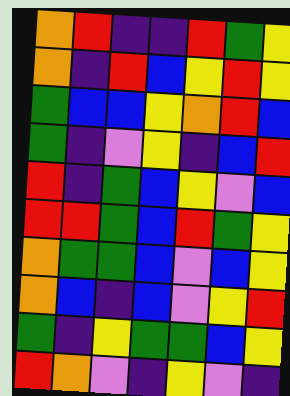[["orange", "red", "indigo", "indigo", "red", "green", "yellow"], ["orange", "indigo", "red", "blue", "yellow", "red", "yellow"], ["green", "blue", "blue", "yellow", "orange", "red", "blue"], ["green", "indigo", "violet", "yellow", "indigo", "blue", "red"], ["red", "indigo", "green", "blue", "yellow", "violet", "blue"], ["red", "red", "green", "blue", "red", "green", "yellow"], ["orange", "green", "green", "blue", "violet", "blue", "yellow"], ["orange", "blue", "indigo", "blue", "violet", "yellow", "red"], ["green", "indigo", "yellow", "green", "green", "blue", "yellow"], ["red", "orange", "violet", "indigo", "yellow", "violet", "indigo"]]